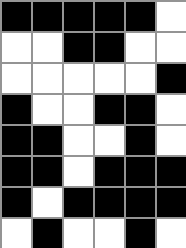[["black", "black", "black", "black", "black", "white"], ["white", "white", "black", "black", "white", "white"], ["white", "white", "white", "white", "white", "black"], ["black", "white", "white", "black", "black", "white"], ["black", "black", "white", "white", "black", "white"], ["black", "black", "white", "black", "black", "black"], ["black", "white", "black", "black", "black", "black"], ["white", "black", "white", "white", "black", "white"]]